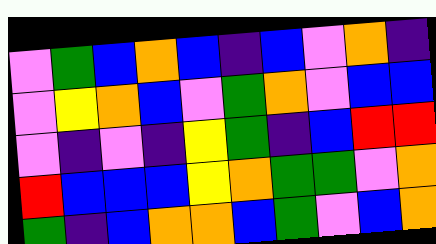[["violet", "green", "blue", "orange", "blue", "indigo", "blue", "violet", "orange", "indigo"], ["violet", "yellow", "orange", "blue", "violet", "green", "orange", "violet", "blue", "blue"], ["violet", "indigo", "violet", "indigo", "yellow", "green", "indigo", "blue", "red", "red"], ["red", "blue", "blue", "blue", "yellow", "orange", "green", "green", "violet", "orange"], ["green", "indigo", "blue", "orange", "orange", "blue", "green", "violet", "blue", "orange"]]